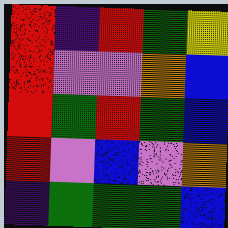[["red", "indigo", "red", "green", "yellow"], ["red", "violet", "violet", "orange", "blue"], ["red", "green", "red", "green", "blue"], ["red", "violet", "blue", "violet", "orange"], ["indigo", "green", "green", "green", "blue"]]